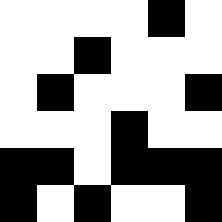[["white", "white", "white", "white", "black", "white"], ["white", "white", "black", "white", "white", "white"], ["white", "black", "white", "white", "white", "black"], ["white", "white", "white", "black", "white", "white"], ["black", "black", "white", "black", "black", "black"], ["black", "white", "black", "white", "white", "black"]]